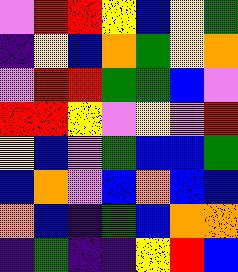[["violet", "red", "red", "yellow", "blue", "yellow", "green"], ["indigo", "yellow", "blue", "orange", "green", "yellow", "orange"], ["violet", "red", "red", "green", "green", "blue", "violet"], ["red", "red", "yellow", "violet", "yellow", "violet", "red"], ["yellow", "blue", "violet", "green", "blue", "blue", "green"], ["blue", "orange", "violet", "blue", "orange", "blue", "blue"], ["orange", "blue", "indigo", "green", "blue", "orange", "orange"], ["indigo", "green", "indigo", "indigo", "yellow", "red", "blue"]]